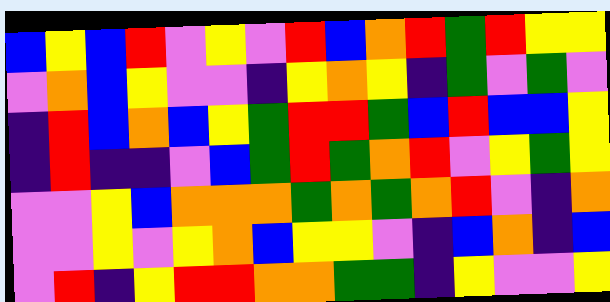[["blue", "yellow", "blue", "red", "violet", "yellow", "violet", "red", "blue", "orange", "red", "green", "red", "yellow", "yellow"], ["violet", "orange", "blue", "yellow", "violet", "violet", "indigo", "yellow", "orange", "yellow", "indigo", "green", "violet", "green", "violet"], ["indigo", "red", "blue", "orange", "blue", "yellow", "green", "red", "red", "green", "blue", "red", "blue", "blue", "yellow"], ["indigo", "red", "indigo", "indigo", "violet", "blue", "green", "red", "green", "orange", "red", "violet", "yellow", "green", "yellow"], ["violet", "violet", "yellow", "blue", "orange", "orange", "orange", "green", "orange", "green", "orange", "red", "violet", "indigo", "orange"], ["violet", "violet", "yellow", "violet", "yellow", "orange", "blue", "yellow", "yellow", "violet", "indigo", "blue", "orange", "indigo", "blue"], ["violet", "red", "indigo", "yellow", "red", "red", "orange", "orange", "green", "green", "indigo", "yellow", "violet", "violet", "yellow"]]